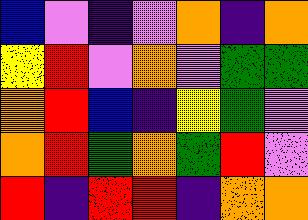[["blue", "violet", "indigo", "violet", "orange", "indigo", "orange"], ["yellow", "red", "violet", "orange", "violet", "green", "green"], ["orange", "red", "blue", "indigo", "yellow", "green", "violet"], ["orange", "red", "green", "orange", "green", "red", "violet"], ["red", "indigo", "red", "red", "indigo", "orange", "orange"]]